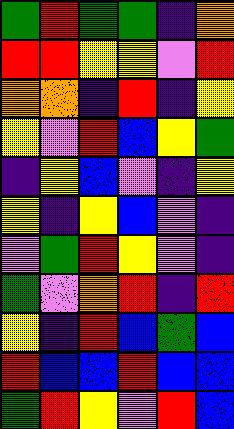[["green", "red", "green", "green", "indigo", "orange"], ["red", "red", "yellow", "yellow", "violet", "red"], ["orange", "orange", "indigo", "red", "indigo", "yellow"], ["yellow", "violet", "red", "blue", "yellow", "green"], ["indigo", "yellow", "blue", "violet", "indigo", "yellow"], ["yellow", "indigo", "yellow", "blue", "violet", "indigo"], ["violet", "green", "red", "yellow", "violet", "indigo"], ["green", "violet", "orange", "red", "indigo", "red"], ["yellow", "indigo", "red", "blue", "green", "blue"], ["red", "blue", "blue", "red", "blue", "blue"], ["green", "red", "yellow", "violet", "red", "blue"]]